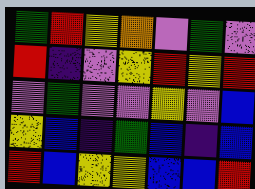[["green", "red", "yellow", "orange", "violet", "green", "violet"], ["red", "indigo", "violet", "yellow", "red", "yellow", "red"], ["violet", "green", "violet", "violet", "yellow", "violet", "blue"], ["yellow", "blue", "indigo", "green", "blue", "indigo", "blue"], ["red", "blue", "yellow", "yellow", "blue", "blue", "red"]]